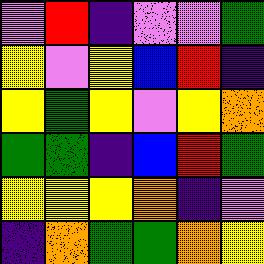[["violet", "red", "indigo", "violet", "violet", "green"], ["yellow", "violet", "yellow", "blue", "red", "indigo"], ["yellow", "green", "yellow", "violet", "yellow", "orange"], ["green", "green", "indigo", "blue", "red", "green"], ["yellow", "yellow", "yellow", "orange", "indigo", "violet"], ["indigo", "orange", "green", "green", "orange", "yellow"]]